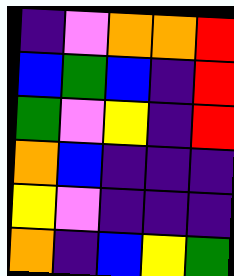[["indigo", "violet", "orange", "orange", "red"], ["blue", "green", "blue", "indigo", "red"], ["green", "violet", "yellow", "indigo", "red"], ["orange", "blue", "indigo", "indigo", "indigo"], ["yellow", "violet", "indigo", "indigo", "indigo"], ["orange", "indigo", "blue", "yellow", "green"]]